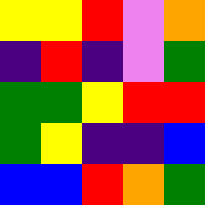[["yellow", "yellow", "red", "violet", "orange"], ["indigo", "red", "indigo", "violet", "green"], ["green", "green", "yellow", "red", "red"], ["green", "yellow", "indigo", "indigo", "blue"], ["blue", "blue", "red", "orange", "green"]]